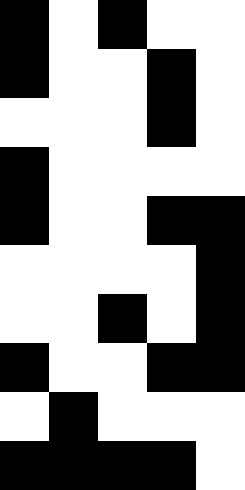[["black", "white", "black", "white", "white"], ["black", "white", "white", "black", "white"], ["white", "white", "white", "black", "white"], ["black", "white", "white", "white", "white"], ["black", "white", "white", "black", "black"], ["white", "white", "white", "white", "black"], ["white", "white", "black", "white", "black"], ["black", "white", "white", "black", "black"], ["white", "black", "white", "white", "white"], ["black", "black", "black", "black", "white"]]